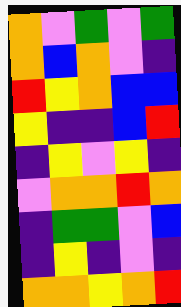[["orange", "violet", "green", "violet", "green"], ["orange", "blue", "orange", "violet", "indigo"], ["red", "yellow", "orange", "blue", "blue"], ["yellow", "indigo", "indigo", "blue", "red"], ["indigo", "yellow", "violet", "yellow", "indigo"], ["violet", "orange", "orange", "red", "orange"], ["indigo", "green", "green", "violet", "blue"], ["indigo", "yellow", "indigo", "violet", "indigo"], ["orange", "orange", "yellow", "orange", "red"]]